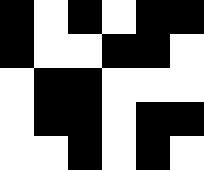[["black", "white", "black", "white", "black", "black"], ["black", "white", "white", "black", "black", "white"], ["white", "black", "black", "white", "white", "white"], ["white", "black", "black", "white", "black", "black"], ["white", "white", "black", "white", "black", "white"]]